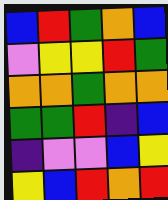[["blue", "red", "green", "orange", "blue"], ["violet", "yellow", "yellow", "red", "green"], ["orange", "orange", "green", "orange", "orange"], ["green", "green", "red", "indigo", "blue"], ["indigo", "violet", "violet", "blue", "yellow"], ["yellow", "blue", "red", "orange", "red"]]